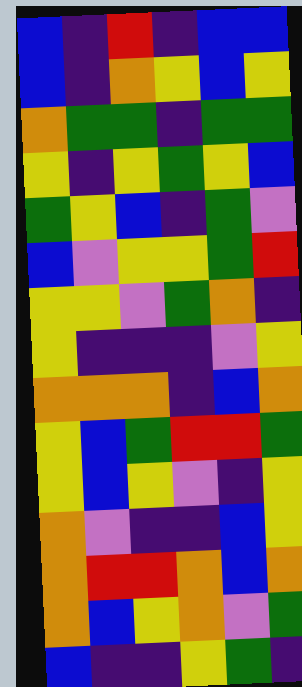[["blue", "indigo", "red", "indigo", "blue", "blue"], ["blue", "indigo", "orange", "yellow", "blue", "yellow"], ["orange", "green", "green", "indigo", "green", "green"], ["yellow", "indigo", "yellow", "green", "yellow", "blue"], ["green", "yellow", "blue", "indigo", "green", "violet"], ["blue", "violet", "yellow", "yellow", "green", "red"], ["yellow", "yellow", "violet", "green", "orange", "indigo"], ["yellow", "indigo", "indigo", "indigo", "violet", "yellow"], ["orange", "orange", "orange", "indigo", "blue", "orange"], ["yellow", "blue", "green", "red", "red", "green"], ["yellow", "blue", "yellow", "violet", "indigo", "yellow"], ["orange", "violet", "indigo", "indigo", "blue", "yellow"], ["orange", "red", "red", "orange", "blue", "orange"], ["orange", "blue", "yellow", "orange", "violet", "green"], ["blue", "indigo", "indigo", "yellow", "green", "indigo"]]